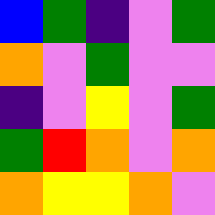[["blue", "green", "indigo", "violet", "green"], ["orange", "violet", "green", "violet", "violet"], ["indigo", "violet", "yellow", "violet", "green"], ["green", "red", "orange", "violet", "orange"], ["orange", "yellow", "yellow", "orange", "violet"]]